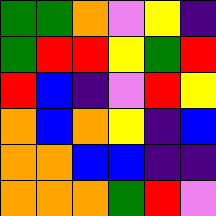[["green", "green", "orange", "violet", "yellow", "indigo"], ["green", "red", "red", "yellow", "green", "red"], ["red", "blue", "indigo", "violet", "red", "yellow"], ["orange", "blue", "orange", "yellow", "indigo", "blue"], ["orange", "orange", "blue", "blue", "indigo", "indigo"], ["orange", "orange", "orange", "green", "red", "violet"]]